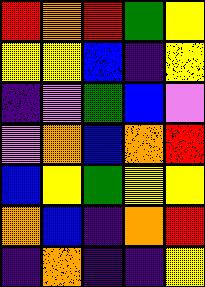[["red", "orange", "red", "green", "yellow"], ["yellow", "yellow", "blue", "indigo", "yellow"], ["indigo", "violet", "green", "blue", "violet"], ["violet", "orange", "blue", "orange", "red"], ["blue", "yellow", "green", "yellow", "yellow"], ["orange", "blue", "indigo", "orange", "red"], ["indigo", "orange", "indigo", "indigo", "yellow"]]